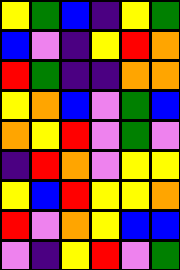[["yellow", "green", "blue", "indigo", "yellow", "green"], ["blue", "violet", "indigo", "yellow", "red", "orange"], ["red", "green", "indigo", "indigo", "orange", "orange"], ["yellow", "orange", "blue", "violet", "green", "blue"], ["orange", "yellow", "red", "violet", "green", "violet"], ["indigo", "red", "orange", "violet", "yellow", "yellow"], ["yellow", "blue", "red", "yellow", "yellow", "orange"], ["red", "violet", "orange", "yellow", "blue", "blue"], ["violet", "indigo", "yellow", "red", "violet", "green"]]